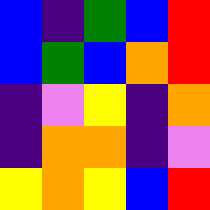[["blue", "indigo", "green", "blue", "red"], ["blue", "green", "blue", "orange", "red"], ["indigo", "violet", "yellow", "indigo", "orange"], ["indigo", "orange", "orange", "indigo", "violet"], ["yellow", "orange", "yellow", "blue", "red"]]